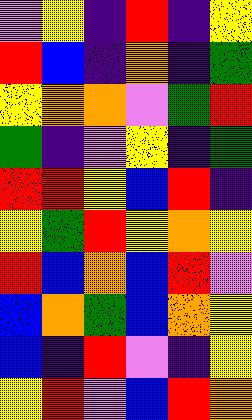[["violet", "yellow", "indigo", "red", "indigo", "yellow"], ["red", "blue", "indigo", "orange", "indigo", "green"], ["yellow", "orange", "orange", "violet", "green", "red"], ["green", "indigo", "violet", "yellow", "indigo", "green"], ["red", "red", "yellow", "blue", "red", "indigo"], ["yellow", "green", "red", "yellow", "orange", "yellow"], ["red", "blue", "orange", "blue", "red", "violet"], ["blue", "orange", "green", "blue", "orange", "yellow"], ["blue", "indigo", "red", "violet", "indigo", "yellow"], ["yellow", "red", "violet", "blue", "red", "orange"]]